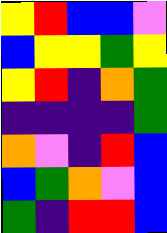[["yellow", "red", "blue", "blue", "violet"], ["blue", "yellow", "yellow", "green", "yellow"], ["yellow", "red", "indigo", "orange", "green"], ["indigo", "indigo", "indigo", "indigo", "green"], ["orange", "violet", "indigo", "red", "blue"], ["blue", "green", "orange", "violet", "blue"], ["green", "indigo", "red", "red", "blue"]]